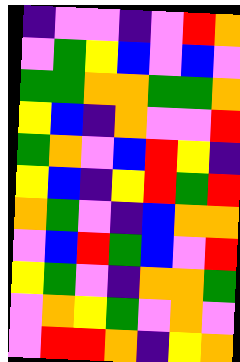[["indigo", "violet", "violet", "indigo", "violet", "red", "orange"], ["violet", "green", "yellow", "blue", "violet", "blue", "violet"], ["green", "green", "orange", "orange", "green", "green", "orange"], ["yellow", "blue", "indigo", "orange", "violet", "violet", "red"], ["green", "orange", "violet", "blue", "red", "yellow", "indigo"], ["yellow", "blue", "indigo", "yellow", "red", "green", "red"], ["orange", "green", "violet", "indigo", "blue", "orange", "orange"], ["violet", "blue", "red", "green", "blue", "violet", "red"], ["yellow", "green", "violet", "indigo", "orange", "orange", "green"], ["violet", "orange", "yellow", "green", "violet", "orange", "violet"], ["violet", "red", "red", "orange", "indigo", "yellow", "orange"]]